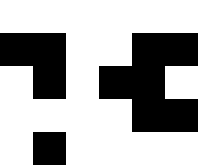[["white", "white", "white", "white", "white", "white"], ["black", "black", "white", "white", "black", "black"], ["white", "black", "white", "black", "black", "white"], ["white", "white", "white", "white", "black", "black"], ["white", "black", "white", "white", "white", "white"]]